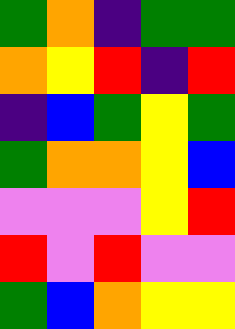[["green", "orange", "indigo", "green", "green"], ["orange", "yellow", "red", "indigo", "red"], ["indigo", "blue", "green", "yellow", "green"], ["green", "orange", "orange", "yellow", "blue"], ["violet", "violet", "violet", "yellow", "red"], ["red", "violet", "red", "violet", "violet"], ["green", "blue", "orange", "yellow", "yellow"]]